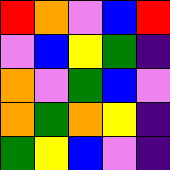[["red", "orange", "violet", "blue", "red"], ["violet", "blue", "yellow", "green", "indigo"], ["orange", "violet", "green", "blue", "violet"], ["orange", "green", "orange", "yellow", "indigo"], ["green", "yellow", "blue", "violet", "indigo"]]